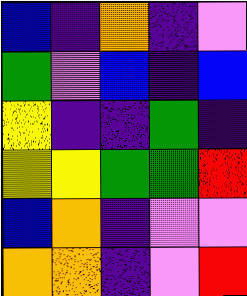[["blue", "indigo", "orange", "indigo", "violet"], ["green", "violet", "blue", "indigo", "blue"], ["yellow", "indigo", "indigo", "green", "indigo"], ["yellow", "yellow", "green", "green", "red"], ["blue", "orange", "indigo", "violet", "violet"], ["orange", "orange", "indigo", "violet", "red"]]